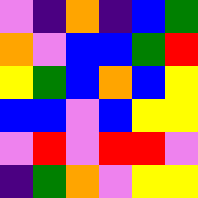[["violet", "indigo", "orange", "indigo", "blue", "green"], ["orange", "violet", "blue", "blue", "green", "red"], ["yellow", "green", "blue", "orange", "blue", "yellow"], ["blue", "blue", "violet", "blue", "yellow", "yellow"], ["violet", "red", "violet", "red", "red", "violet"], ["indigo", "green", "orange", "violet", "yellow", "yellow"]]